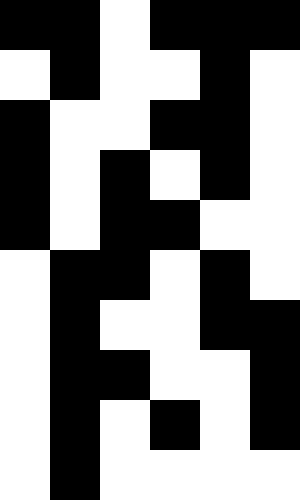[["black", "black", "white", "black", "black", "black"], ["white", "black", "white", "white", "black", "white"], ["black", "white", "white", "black", "black", "white"], ["black", "white", "black", "white", "black", "white"], ["black", "white", "black", "black", "white", "white"], ["white", "black", "black", "white", "black", "white"], ["white", "black", "white", "white", "black", "black"], ["white", "black", "black", "white", "white", "black"], ["white", "black", "white", "black", "white", "black"], ["white", "black", "white", "white", "white", "white"]]